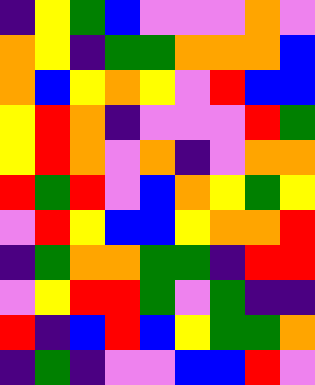[["indigo", "yellow", "green", "blue", "violet", "violet", "violet", "orange", "violet"], ["orange", "yellow", "indigo", "green", "green", "orange", "orange", "orange", "blue"], ["orange", "blue", "yellow", "orange", "yellow", "violet", "red", "blue", "blue"], ["yellow", "red", "orange", "indigo", "violet", "violet", "violet", "red", "green"], ["yellow", "red", "orange", "violet", "orange", "indigo", "violet", "orange", "orange"], ["red", "green", "red", "violet", "blue", "orange", "yellow", "green", "yellow"], ["violet", "red", "yellow", "blue", "blue", "yellow", "orange", "orange", "red"], ["indigo", "green", "orange", "orange", "green", "green", "indigo", "red", "red"], ["violet", "yellow", "red", "red", "green", "violet", "green", "indigo", "indigo"], ["red", "indigo", "blue", "red", "blue", "yellow", "green", "green", "orange"], ["indigo", "green", "indigo", "violet", "violet", "blue", "blue", "red", "violet"]]